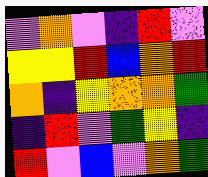[["violet", "orange", "violet", "indigo", "red", "violet"], ["yellow", "yellow", "red", "blue", "orange", "red"], ["orange", "indigo", "yellow", "orange", "orange", "green"], ["indigo", "red", "violet", "green", "yellow", "indigo"], ["red", "violet", "blue", "violet", "orange", "green"]]